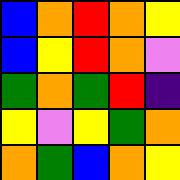[["blue", "orange", "red", "orange", "yellow"], ["blue", "yellow", "red", "orange", "violet"], ["green", "orange", "green", "red", "indigo"], ["yellow", "violet", "yellow", "green", "orange"], ["orange", "green", "blue", "orange", "yellow"]]